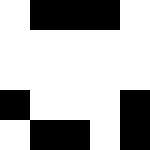[["white", "black", "black", "black", "white"], ["white", "white", "white", "white", "white"], ["white", "white", "white", "white", "white"], ["black", "white", "white", "white", "black"], ["white", "black", "black", "white", "black"]]